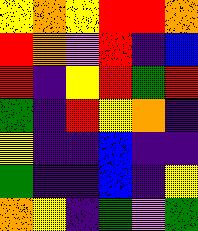[["yellow", "orange", "yellow", "red", "red", "orange"], ["red", "orange", "violet", "red", "indigo", "blue"], ["red", "indigo", "yellow", "red", "green", "red"], ["green", "indigo", "red", "yellow", "orange", "indigo"], ["yellow", "indigo", "indigo", "blue", "indigo", "indigo"], ["green", "indigo", "indigo", "blue", "indigo", "yellow"], ["orange", "yellow", "indigo", "green", "violet", "green"]]